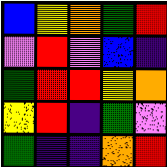[["blue", "yellow", "orange", "green", "red"], ["violet", "red", "violet", "blue", "indigo"], ["green", "red", "red", "yellow", "orange"], ["yellow", "red", "indigo", "green", "violet"], ["green", "indigo", "indigo", "orange", "red"]]